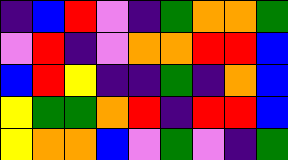[["indigo", "blue", "red", "violet", "indigo", "green", "orange", "orange", "green"], ["violet", "red", "indigo", "violet", "orange", "orange", "red", "red", "blue"], ["blue", "red", "yellow", "indigo", "indigo", "green", "indigo", "orange", "blue"], ["yellow", "green", "green", "orange", "red", "indigo", "red", "red", "blue"], ["yellow", "orange", "orange", "blue", "violet", "green", "violet", "indigo", "green"]]